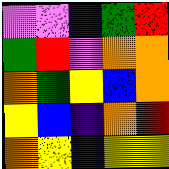[["violet", "violet", "indigo", "green", "red"], ["green", "red", "violet", "orange", "orange"], ["orange", "green", "yellow", "blue", "orange"], ["yellow", "blue", "indigo", "orange", "red"], ["orange", "yellow", "indigo", "yellow", "yellow"]]